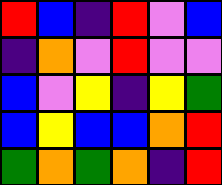[["red", "blue", "indigo", "red", "violet", "blue"], ["indigo", "orange", "violet", "red", "violet", "violet"], ["blue", "violet", "yellow", "indigo", "yellow", "green"], ["blue", "yellow", "blue", "blue", "orange", "red"], ["green", "orange", "green", "orange", "indigo", "red"]]